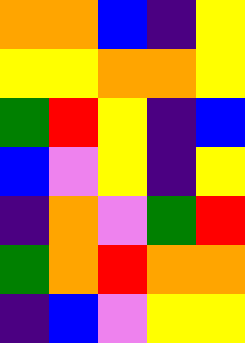[["orange", "orange", "blue", "indigo", "yellow"], ["yellow", "yellow", "orange", "orange", "yellow"], ["green", "red", "yellow", "indigo", "blue"], ["blue", "violet", "yellow", "indigo", "yellow"], ["indigo", "orange", "violet", "green", "red"], ["green", "orange", "red", "orange", "orange"], ["indigo", "blue", "violet", "yellow", "yellow"]]